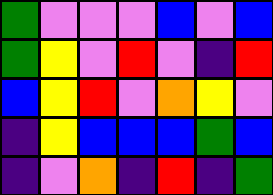[["green", "violet", "violet", "violet", "blue", "violet", "blue"], ["green", "yellow", "violet", "red", "violet", "indigo", "red"], ["blue", "yellow", "red", "violet", "orange", "yellow", "violet"], ["indigo", "yellow", "blue", "blue", "blue", "green", "blue"], ["indigo", "violet", "orange", "indigo", "red", "indigo", "green"]]